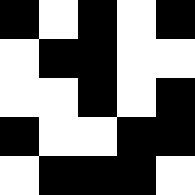[["black", "white", "black", "white", "black"], ["white", "black", "black", "white", "white"], ["white", "white", "black", "white", "black"], ["black", "white", "white", "black", "black"], ["white", "black", "black", "black", "white"]]